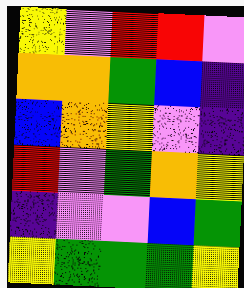[["yellow", "violet", "red", "red", "violet"], ["orange", "orange", "green", "blue", "indigo"], ["blue", "orange", "yellow", "violet", "indigo"], ["red", "violet", "green", "orange", "yellow"], ["indigo", "violet", "violet", "blue", "green"], ["yellow", "green", "green", "green", "yellow"]]